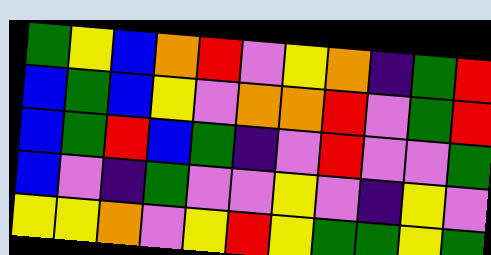[["green", "yellow", "blue", "orange", "red", "violet", "yellow", "orange", "indigo", "green", "red"], ["blue", "green", "blue", "yellow", "violet", "orange", "orange", "red", "violet", "green", "red"], ["blue", "green", "red", "blue", "green", "indigo", "violet", "red", "violet", "violet", "green"], ["blue", "violet", "indigo", "green", "violet", "violet", "yellow", "violet", "indigo", "yellow", "violet"], ["yellow", "yellow", "orange", "violet", "yellow", "red", "yellow", "green", "green", "yellow", "green"]]